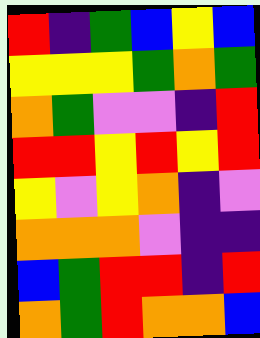[["red", "indigo", "green", "blue", "yellow", "blue"], ["yellow", "yellow", "yellow", "green", "orange", "green"], ["orange", "green", "violet", "violet", "indigo", "red"], ["red", "red", "yellow", "red", "yellow", "red"], ["yellow", "violet", "yellow", "orange", "indigo", "violet"], ["orange", "orange", "orange", "violet", "indigo", "indigo"], ["blue", "green", "red", "red", "indigo", "red"], ["orange", "green", "red", "orange", "orange", "blue"]]